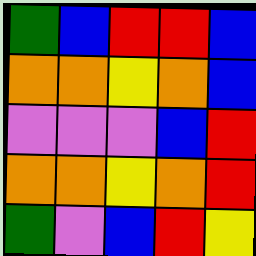[["green", "blue", "red", "red", "blue"], ["orange", "orange", "yellow", "orange", "blue"], ["violet", "violet", "violet", "blue", "red"], ["orange", "orange", "yellow", "orange", "red"], ["green", "violet", "blue", "red", "yellow"]]